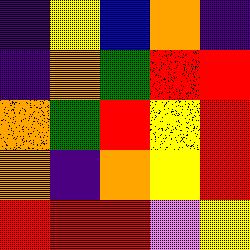[["indigo", "yellow", "blue", "orange", "indigo"], ["indigo", "orange", "green", "red", "red"], ["orange", "green", "red", "yellow", "red"], ["orange", "indigo", "orange", "yellow", "red"], ["red", "red", "red", "violet", "yellow"]]